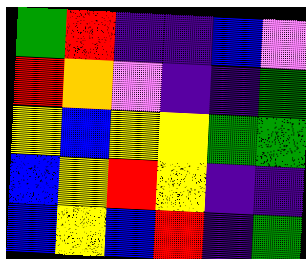[["green", "red", "indigo", "indigo", "blue", "violet"], ["red", "orange", "violet", "indigo", "indigo", "green"], ["yellow", "blue", "yellow", "yellow", "green", "green"], ["blue", "yellow", "red", "yellow", "indigo", "indigo"], ["blue", "yellow", "blue", "red", "indigo", "green"]]